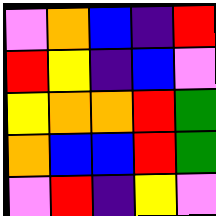[["violet", "orange", "blue", "indigo", "red"], ["red", "yellow", "indigo", "blue", "violet"], ["yellow", "orange", "orange", "red", "green"], ["orange", "blue", "blue", "red", "green"], ["violet", "red", "indigo", "yellow", "violet"]]